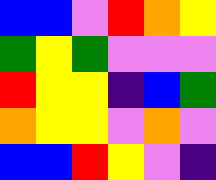[["blue", "blue", "violet", "red", "orange", "yellow"], ["green", "yellow", "green", "violet", "violet", "violet"], ["red", "yellow", "yellow", "indigo", "blue", "green"], ["orange", "yellow", "yellow", "violet", "orange", "violet"], ["blue", "blue", "red", "yellow", "violet", "indigo"]]